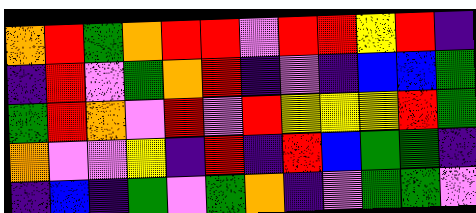[["orange", "red", "green", "orange", "red", "red", "violet", "red", "red", "yellow", "red", "indigo"], ["indigo", "red", "violet", "green", "orange", "red", "indigo", "violet", "indigo", "blue", "blue", "green"], ["green", "red", "orange", "violet", "red", "violet", "red", "yellow", "yellow", "yellow", "red", "green"], ["orange", "violet", "violet", "yellow", "indigo", "red", "indigo", "red", "blue", "green", "green", "indigo"], ["indigo", "blue", "indigo", "green", "violet", "green", "orange", "indigo", "violet", "green", "green", "violet"]]